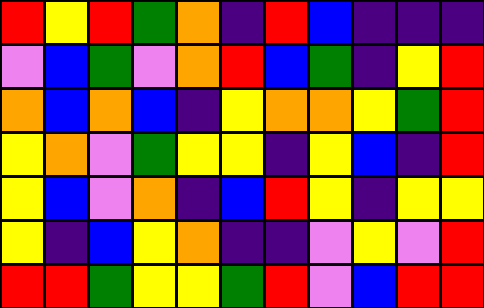[["red", "yellow", "red", "green", "orange", "indigo", "red", "blue", "indigo", "indigo", "indigo"], ["violet", "blue", "green", "violet", "orange", "red", "blue", "green", "indigo", "yellow", "red"], ["orange", "blue", "orange", "blue", "indigo", "yellow", "orange", "orange", "yellow", "green", "red"], ["yellow", "orange", "violet", "green", "yellow", "yellow", "indigo", "yellow", "blue", "indigo", "red"], ["yellow", "blue", "violet", "orange", "indigo", "blue", "red", "yellow", "indigo", "yellow", "yellow"], ["yellow", "indigo", "blue", "yellow", "orange", "indigo", "indigo", "violet", "yellow", "violet", "red"], ["red", "red", "green", "yellow", "yellow", "green", "red", "violet", "blue", "red", "red"]]